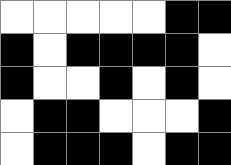[["white", "white", "white", "white", "white", "black", "black"], ["black", "white", "black", "black", "black", "black", "white"], ["black", "white", "white", "black", "white", "black", "white"], ["white", "black", "black", "white", "white", "white", "black"], ["white", "black", "black", "black", "white", "black", "black"]]